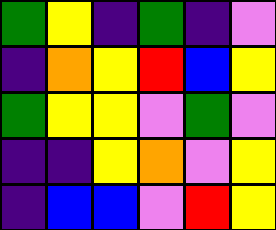[["green", "yellow", "indigo", "green", "indigo", "violet"], ["indigo", "orange", "yellow", "red", "blue", "yellow"], ["green", "yellow", "yellow", "violet", "green", "violet"], ["indigo", "indigo", "yellow", "orange", "violet", "yellow"], ["indigo", "blue", "blue", "violet", "red", "yellow"]]